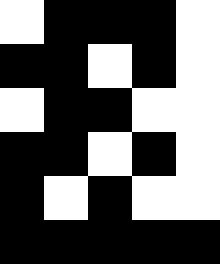[["white", "black", "black", "black", "white"], ["black", "black", "white", "black", "white"], ["white", "black", "black", "white", "white"], ["black", "black", "white", "black", "white"], ["black", "white", "black", "white", "white"], ["black", "black", "black", "black", "black"]]